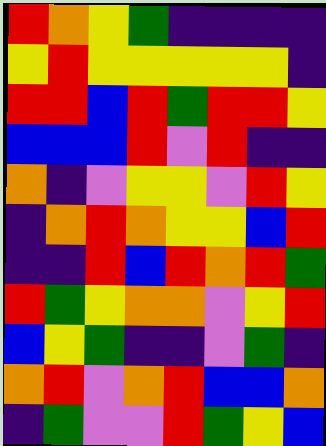[["red", "orange", "yellow", "green", "indigo", "indigo", "indigo", "indigo"], ["yellow", "red", "yellow", "yellow", "yellow", "yellow", "yellow", "indigo"], ["red", "red", "blue", "red", "green", "red", "red", "yellow"], ["blue", "blue", "blue", "red", "violet", "red", "indigo", "indigo"], ["orange", "indigo", "violet", "yellow", "yellow", "violet", "red", "yellow"], ["indigo", "orange", "red", "orange", "yellow", "yellow", "blue", "red"], ["indigo", "indigo", "red", "blue", "red", "orange", "red", "green"], ["red", "green", "yellow", "orange", "orange", "violet", "yellow", "red"], ["blue", "yellow", "green", "indigo", "indigo", "violet", "green", "indigo"], ["orange", "red", "violet", "orange", "red", "blue", "blue", "orange"], ["indigo", "green", "violet", "violet", "red", "green", "yellow", "blue"]]